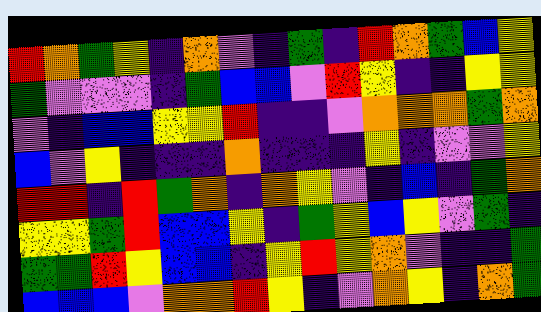[["red", "orange", "green", "yellow", "indigo", "orange", "violet", "indigo", "green", "indigo", "red", "orange", "green", "blue", "yellow"], ["green", "violet", "violet", "violet", "indigo", "green", "blue", "blue", "violet", "red", "yellow", "indigo", "indigo", "yellow", "yellow"], ["violet", "indigo", "blue", "blue", "yellow", "yellow", "red", "indigo", "indigo", "violet", "orange", "orange", "orange", "green", "orange"], ["blue", "violet", "yellow", "indigo", "indigo", "indigo", "orange", "indigo", "indigo", "indigo", "yellow", "indigo", "violet", "violet", "yellow"], ["red", "red", "indigo", "red", "green", "orange", "indigo", "orange", "yellow", "violet", "indigo", "blue", "indigo", "green", "orange"], ["yellow", "yellow", "green", "red", "blue", "blue", "yellow", "indigo", "green", "yellow", "blue", "yellow", "violet", "green", "indigo"], ["green", "green", "red", "yellow", "blue", "blue", "indigo", "yellow", "red", "yellow", "orange", "violet", "indigo", "indigo", "green"], ["blue", "blue", "blue", "violet", "orange", "orange", "red", "yellow", "indigo", "violet", "orange", "yellow", "indigo", "orange", "green"]]